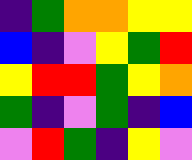[["indigo", "green", "orange", "orange", "yellow", "yellow"], ["blue", "indigo", "violet", "yellow", "green", "red"], ["yellow", "red", "red", "green", "yellow", "orange"], ["green", "indigo", "violet", "green", "indigo", "blue"], ["violet", "red", "green", "indigo", "yellow", "violet"]]